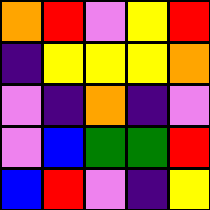[["orange", "red", "violet", "yellow", "red"], ["indigo", "yellow", "yellow", "yellow", "orange"], ["violet", "indigo", "orange", "indigo", "violet"], ["violet", "blue", "green", "green", "red"], ["blue", "red", "violet", "indigo", "yellow"]]